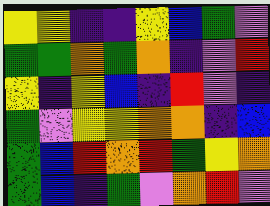[["yellow", "yellow", "indigo", "indigo", "yellow", "blue", "green", "violet"], ["green", "green", "orange", "green", "orange", "indigo", "violet", "red"], ["yellow", "indigo", "yellow", "blue", "indigo", "red", "violet", "indigo"], ["green", "violet", "yellow", "yellow", "orange", "orange", "indigo", "blue"], ["green", "blue", "red", "orange", "red", "green", "yellow", "orange"], ["green", "blue", "indigo", "green", "violet", "orange", "red", "violet"]]